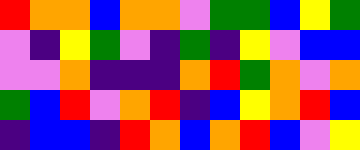[["red", "orange", "orange", "blue", "orange", "orange", "violet", "green", "green", "blue", "yellow", "green"], ["violet", "indigo", "yellow", "green", "violet", "indigo", "green", "indigo", "yellow", "violet", "blue", "blue"], ["violet", "violet", "orange", "indigo", "indigo", "indigo", "orange", "red", "green", "orange", "violet", "orange"], ["green", "blue", "red", "violet", "orange", "red", "indigo", "blue", "yellow", "orange", "red", "blue"], ["indigo", "blue", "blue", "indigo", "red", "orange", "blue", "orange", "red", "blue", "violet", "yellow"]]